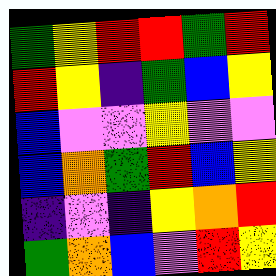[["green", "yellow", "red", "red", "green", "red"], ["red", "yellow", "indigo", "green", "blue", "yellow"], ["blue", "violet", "violet", "yellow", "violet", "violet"], ["blue", "orange", "green", "red", "blue", "yellow"], ["indigo", "violet", "indigo", "yellow", "orange", "red"], ["green", "orange", "blue", "violet", "red", "yellow"]]